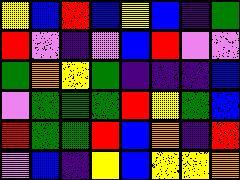[["yellow", "blue", "red", "blue", "yellow", "blue", "indigo", "green"], ["red", "violet", "indigo", "violet", "blue", "red", "violet", "violet"], ["green", "orange", "yellow", "green", "indigo", "indigo", "indigo", "blue"], ["violet", "green", "green", "green", "red", "yellow", "green", "blue"], ["red", "green", "green", "red", "blue", "orange", "indigo", "red"], ["violet", "blue", "indigo", "yellow", "blue", "yellow", "yellow", "orange"]]